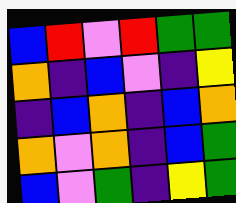[["blue", "red", "violet", "red", "green", "green"], ["orange", "indigo", "blue", "violet", "indigo", "yellow"], ["indigo", "blue", "orange", "indigo", "blue", "orange"], ["orange", "violet", "orange", "indigo", "blue", "green"], ["blue", "violet", "green", "indigo", "yellow", "green"]]